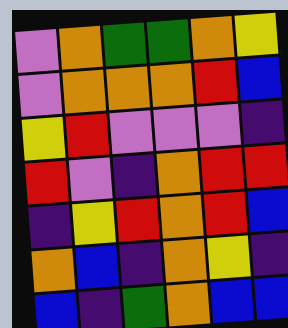[["violet", "orange", "green", "green", "orange", "yellow"], ["violet", "orange", "orange", "orange", "red", "blue"], ["yellow", "red", "violet", "violet", "violet", "indigo"], ["red", "violet", "indigo", "orange", "red", "red"], ["indigo", "yellow", "red", "orange", "red", "blue"], ["orange", "blue", "indigo", "orange", "yellow", "indigo"], ["blue", "indigo", "green", "orange", "blue", "blue"]]